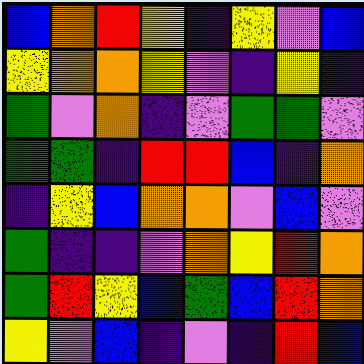[["blue", "orange", "red", "yellow", "indigo", "yellow", "violet", "blue"], ["yellow", "orange", "orange", "yellow", "violet", "indigo", "yellow", "indigo"], ["green", "violet", "orange", "indigo", "violet", "green", "green", "violet"], ["green", "green", "indigo", "red", "red", "blue", "indigo", "orange"], ["indigo", "yellow", "blue", "orange", "orange", "violet", "blue", "violet"], ["green", "indigo", "indigo", "violet", "orange", "yellow", "red", "orange"], ["green", "red", "yellow", "blue", "green", "blue", "red", "orange"], ["yellow", "violet", "blue", "indigo", "violet", "indigo", "red", "blue"]]